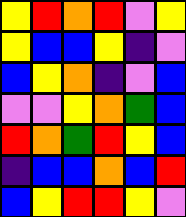[["yellow", "red", "orange", "red", "violet", "yellow"], ["yellow", "blue", "blue", "yellow", "indigo", "violet"], ["blue", "yellow", "orange", "indigo", "violet", "blue"], ["violet", "violet", "yellow", "orange", "green", "blue"], ["red", "orange", "green", "red", "yellow", "blue"], ["indigo", "blue", "blue", "orange", "blue", "red"], ["blue", "yellow", "red", "red", "yellow", "violet"]]